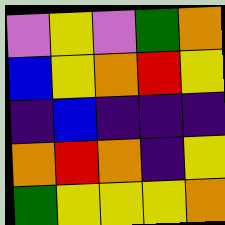[["violet", "yellow", "violet", "green", "orange"], ["blue", "yellow", "orange", "red", "yellow"], ["indigo", "blue", "indigo", "indigo", "indigo"], ["orange", "red", "orange", "indigo", "yellow"], ["green", "yellow", "yellow", "yellow", "orange"]]